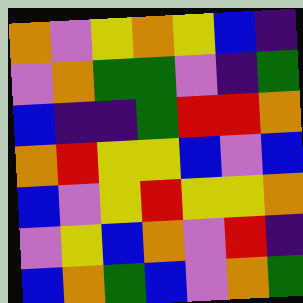[["orange", "violet", "yellow", "orange", "yellow", "blue", "indigo"], ["violet", "orange", "green", "green", "violet", "indigo", "green"], ["blue", "indigo", "indigo", "green", "red", "red", "orange"], ["orange", "red", "yellow", "yellow", "blue", "violet", "blue"], ["blue", "violet", "yellow", "red", "yellow", "yellow", "orange"], ["violet", "yellow", "blue", "orange", "violet", "red", "indigo"], ["blue", "orange", "green", "blue", "violet", "orange", "green"]]